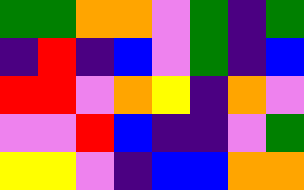[["green", "green", "orange", "orange", "violet", "green", "indigo", "green"], ["indigo", "red", "indigo", "blue", "violet", "green", "indigo", "blue"], ["red", "red", "violet", "orange", "yellow", "indigo", "orange", "violet"], ["violet", "violet", "red", "blue", "indigo", "indigo", "violet", "green"], ["yellow", "yellow", "violet", "indigo", "blue", "blue", "orange", "orange"]]